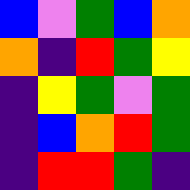[["blue", "violet", "green", "blue", "orange"], ["orange", "indigo", "red", "green", "yellow"], ["indigo", "yellow", "green", "violet", "green"], ["indigo", "blue", "orange", "red", "green"], ["indigo", "red", "red", "green", "indigo"]]